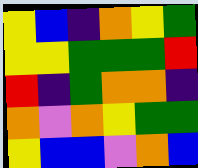[["yellow", "blue", "indigo", "orange", "yellow", "green"], ["yellow", "yellow", "green", "green", "green", "red"], ["red", "indigo", "green", "orange", "orange", "indigo"], ["orange", "violet", "orange", "yellow", "green", "green"], ["yellow", "blue", "blue", "violet", "orange", "blue"]]